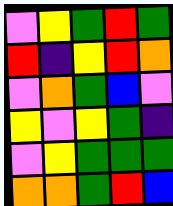[["violet", "yellow", "green", "red", "green"], ["red", "indigo", "yellow", "red", "orange"], ["violet", "orange", "green", "blue", "violet"], ["yellow", "violet", "yellow", "green", "indigo"], ["violet", "yellow", "green", "green", "green"], ["orange", "orange", "green", "red", "blue"]]